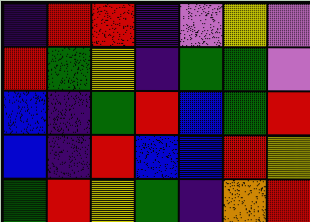[["indigo", "red", "red", "indigo", "violet", "yellow", "violet"], ["red", "green", "yellow", "indigo", "green", "green", "violet"], ["blue", "indigo", "green", "red", "blue", "green", "red"], ["blue", "indigo", "red", "blue", "blue", "red", "yellow"], ["green", "red", "yellow", "green", "indigo", "orange", "red"]]